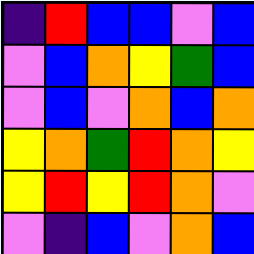[["indigo", "red", "blue", "blue", "violet", "blue"], ["violet", "blue", "orange", "yellow", "green", "blue"], ["violet", "blue", "violet", "orange", "blue", "orange"], ["yellow", "orange", "green", "red", "orange", "yellow"], ["yellow", "red", "yellow", "red", "orange", "violet"], ["violet", "indigo", "blue", "violet", "orange", "blue"]]